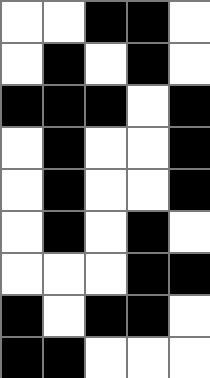[["white", "white", "black", "black", "white"], ["white", "black", "white", "black", "white"], ["black", "black", "black", "white", "black"], ["white", "black", "white", "white", "black"], ["white", "black", "white", "white", "black"], ["white", "black", "white", "black", "white"], ["white", "white", "white", "black", "black"], ["black", "white", "black", "black", "white"], ["black", "black", "white", "white", "white"]]